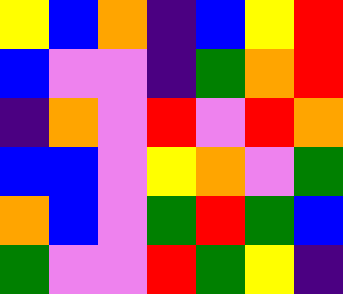[["yellow", "blue", "orange", "indigo", "blue", "yellow", "red"], ["blue", "violet", "violet", "indigo", "green", "orange", "red"], ["indigo", "orange", "violet", "red", "violet", "red", "orange"], ["blue", "blue", "violet", "yellow", "orange", "violet", "green"], ["orange", "blue", "violet", "green", "red", "green", "blue"], ["green", "violet", "violet", "red", "green", "yellow", "indigo"]]